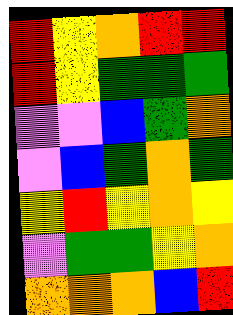[["red", "yellow", "orange", "red", "red"], ["red", "yellow", "green", "green", "green"], ["violet", "violet", "blue", "green", "orange"], ["violet", "blue", "green", "orange", "green"], ["yellow", "red", "yellow", "orange", "yellow"], ["violet", "green", "green", "yellow", "orange"], ["orange", "orange", "orange", "blue", "red"]]